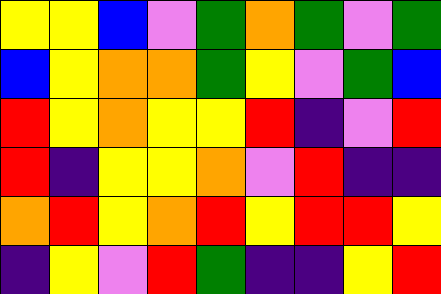[["yellow", "yellow", "blue", "violet", "green", "orange", "green", "violet", "green"], ["blue", "yellow", "orange", "orange", "green", "yellow", "violet", "green", "blue"], ["red", "yellow", "orange", "yellow", "yellow", "red", "indigo", "violet", "red"], ["red", "indigo", "yellow", "yellow", "orange", "violet", "red", "indigo", "indigo"], ["orange", "red", "yellow", "orange", "red", "yellow", "red", "red", "yellow"], ["indigo", "yellow", "violet", "red", "green", "indigo", "indigo", "yellow", "red"]]